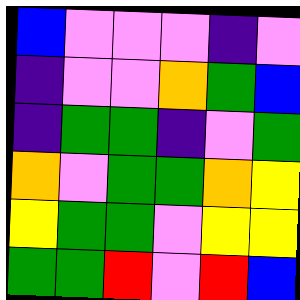[["blue", "violet", "violet", "violet", "indigo", "violet"], ["indigo", "violet", "violet", "orange", "green", "blue"], ["indigo", "green", "green", "indigo", "violet", "green"], ["orange", "violet", "green", "green", "orange", "yellow"], ["yellow", "green", "green", "violet", "yellow", "yellow"], ["green", "green", "red", "violet", "red", "blue"]]